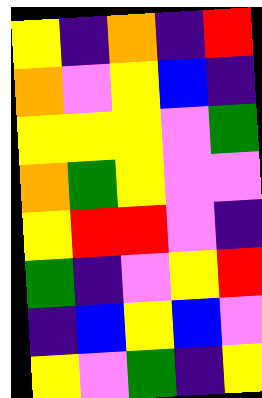[["yellow", "indigo", "orange", "indigo", "red"], ["orange", "violet", "yellow", "blue", "indigo"], ["yellow", "yellow", "yellow", "violet", "green"], ["orange", "green", "yellow", "violet", "violet"], ["yellow", "red", "red", "violet", "indigo"], ["green", "indigo", "violet", "yellow", "red"], ["indigo", "blue", "yellow", "blue", "violet"], ["yellow", "violet", "green", "indigo", "yellow"]]